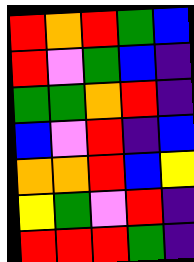[["red", "orange", "red", "green", "blue"], ["red", "violet", "green", "blue", "indigo"], ["green", "green", "orange", "red", "indigo"], ["blue", "violet", "red", "indigo", "blue"], ["orange", "orange", "red", "blue", "yellow"], ["yellow", "green", "violet", "red", "indigo"], ["red", "red", "red", "green", "indigo"]]